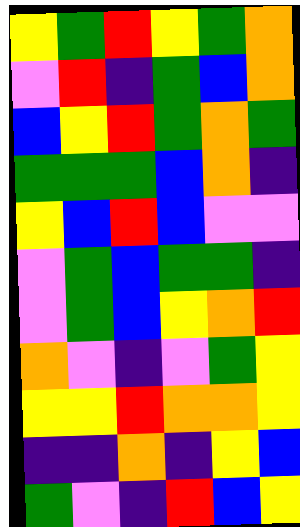[["yellow", "green", "red", "yellow", "green", "orange"], ["violet", "red", "indigo", "green", "blue", "orange"], ["blue", "yellow", "red", "green", "orange", "green"], ["green", "green", "green", "blue", "orange", "indigo"], ["yellow", "blue", "red", "blue", "violet", "violet"], ["violet", "green", "blue", "green", "green", "indigo"], ["violet", "green", "blue", "yellow", "orange", "red"], ["orange", "violet", "indigo", "violet", "green", "yellow"], ["yellow", "yellow", "red", "orange", "orange", "yellow"], ["indigo", "indigo", "orange", "indigo", "yellow", "blue"], ["green", "violet", "indigo", "red", "blue", "yellow"]]